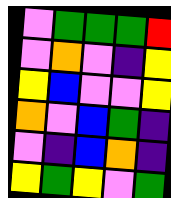[["violet", "green", "green", "green", "red"], ["violet", "orange", "violet", "indigo", "yellow"], ["yellow", "blue", "violet", "violet", "yellow"], ["orange", "violet", "blue", "green", "indigo"], ["violet", "indigo", "blue", "orange", "indigo"], ["yellow", "green", "yellow", "violet", "green"]]